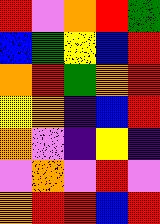[["red", "violet", "orange", "red", "green"], ["blue", "green", "yellow", "blue", "red"], ["orange", "red", "green", "orange", "red"], ["yellow", "orange", "indigo", "blue", "red"], ["orange", "violet", "indigo", "yellow", "indigo"], ["violet", "orange", "violet", "red", "violet"], ["orange", "red", "red", "blue", "red"]]